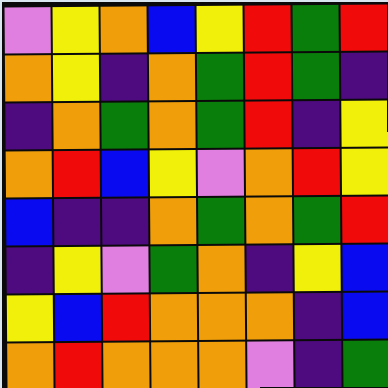[["violet", "yellow", "orange", "blue", "yellow", "red", "green", "red"], ["orange", "yellow", "indigo", "orange", "green", "red", "green", "indigo"], ["indigo", "orange", "green", "orange", "green", "red", "indigo", "yellow"], ["orange", "red", "blue", "yellow", "violet", "orange", "red", "yellow"], ["blue", "indigo", "indigo", "orange", "green", "orange", "green", "red"], ["indigo", "yellow", "violet", "green", "orange", "indigo", "yellow", "blue"], ["yellow", "blue", "red", "orange", "orange", "orange", "indigo", "blue"], ["orange", "red", "orange", "orange", "orange", "violet", "indigo", "green"]]